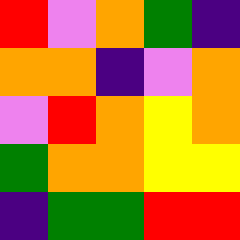[["red", "violet", "orange", "green", "indigo"], ["orange", "orange", "indigo", "violet", "orange"], ["violet", "red", "orange", "yellow", "orange"], ["green", "orange", "orange", "yellow", "yellow"], ["indigo", "green", "green", "red", "red"]]